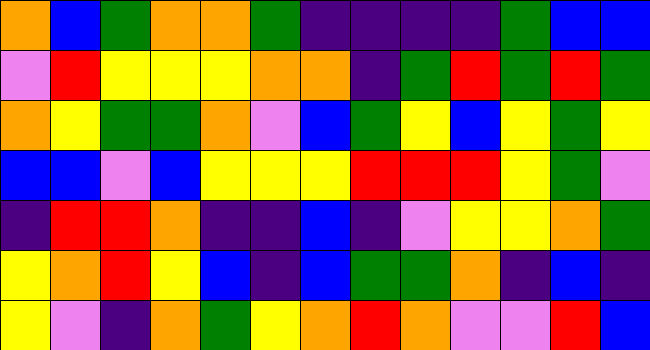[["orange", "blue", "green", "orange", "orange", "green", "indigo", "indigo", "indigo", "indigo", "green", "blue", "blue"], ["violet", "red", "yellow", "yellow", "yellow", "orange", "orange", "indigo", "green", "red", "green", "red", "green"], ["orange", "yellow", "green", "green", "orange", "violet", "blue", "green", "yellow", "blue", "yellow", "green", "yellow"], ["blue", "blue", "violet", "blue", "yellow", "yellow", "yellow", "red", "red", "red", "yellow", "green", "violet"], ["indigo", "red", "red", "orange", "indigo", "indigo", "blue", "indigo", "violet", "yellow", "yellow", "orange", "green"], ["yellow", "orange", "red", "yellow", "blue", "indigo", "blue", "green", "green", "orange", "indigo", "blue", "indigo"], ["yellow", "violet", "indigo", "orange", "green", "yellow", "orange", "red", "orange", "violet", "violet", "red", "blue"]]